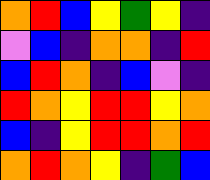[["orange", "red", "blue", "yellow", "green", "yellow", "indigo"], ["violet", "blue", "indigo", "orange", "orange", "indigo", "red"], ["blue", "red", "orange", "indigo", "blue", "violet", "indigo"], ["red", "orange", "yellow", "red", "red", "yellow", "orange"], ["blue", "indigo", "yellow", "red", "red", "orange", "red"], ["orange", "red", "orange", "yellow", "indigo", "green", "blue"]]